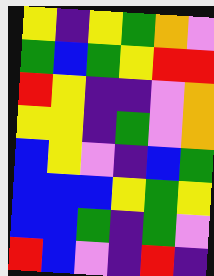[["yellow", "indigo", "yellow", "green", "orange", "violet"], ["green", "blue", "green", "yellow", "red", "red"], ["red", "yellow", "indigo", "indigo", "violet", "orange"], ["yellow", "yellow", "indigo", "green", "violet", "orange"], ["blue", "yellow", "violet", "indigo", "blue", "green"], ["blue", "blue", "blue", "yellow", "green", "yellow"], ["blue", "blue", "green", "indigo", "green", "violet"], ["red", "blue", "violet", "indigo", "red", "indigo"]]